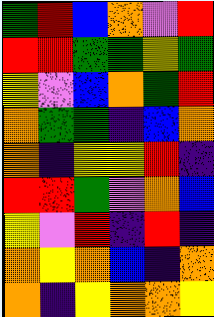[["green", "red", "blue", "orange", "violet", "red"], ["red", "red", "green", "green", "yellow", "green"], ["yellow", "violet", "blue", "orange", "green", "red"], ["orange", "green", "green", "indigo", "blue", "orange"], ["orange", "indigo", "yellow", "yellow", "red", "indigo"], ["red", "red", "green", "violet", "orange", "blue"], ["yellow", "violet", "red", "indigo", "red", "indigo"], ["orange", "yellow", "orange", "blue", "indigo", "orange"], ["orange", "indigo", "yellow", "orange", "orange", "yellow"]]